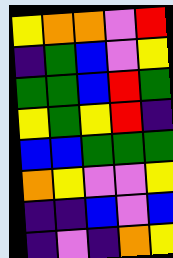[["yellow", "orange", "orange", "violet", "red"], ["indigo", "green", "blue", "violet", "yellow"], ["green", "green", "blue", "red", "green"], ["yellow", "green", "yellow", "red", "indigo"], ["blue", "blue", "green", "green", "green"], ["orange", "yellow", "violet", "violet", "yellow"], ["indigo", "indigo", "blue", "violet", "blue"], ["indigo", "violet", "indigo", "orange", "yellow"]]